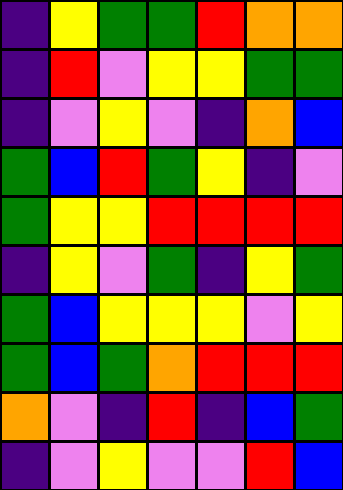[["indigo", "yellow", "green", "green", "red", "orange", "orange"], ["indigo", "red", "violet", "yellow", "yellow", "green", "green"], ["indigo", "violet", "yellow", "violet", "indigo", "orange", "blue"], ["green", "blue", "red", "green", "yellow", "indigo", "violet"], ["green", "yellow", "yellow", "red", "red", "red", "red"], ["indigo", "yellow", "violet", "green", "indigo", "yellow", "green"], ["green", "blue", "yellow", "yellow", "yellow", "violet", "yellow"], ["green", "blue", "green", "orange", "red", "red", "red"], ["orange", "violet", "indigo", "red", "indigo", "blue", "green"], ["indigo", "violet", "yellow", "violet", "violet", "red", "blue"]]